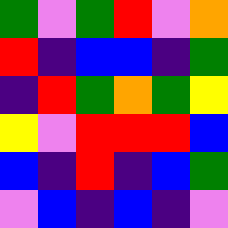[["green", "violet", "green", "red", "violet", "orange"], ["red", "indigo", "blue", "blue", "indigo", "green"], ["indigo", "red", "green", "orange", "green", "yellow"], ["yellow", "violet", "red", "red", "red", "blue"], ["blue", "indigo", "red", "indigo", "blue", "green"], ["violet", "blue", "indigo", "blue", "indigo", "violet"]]